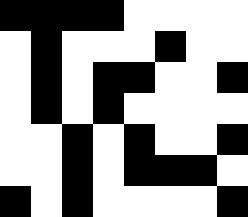[["black", "black", "black", "black", "white", "white", "white", "white"], ["white", "black", "white", "white", "white", "black", "white", "white"], ["white", "black", "white", "black", "black", "white", "white", "black"], ["white", "black", "white", "black", "white", "white", "white", "white"], ["white", "white", "black", "white", "black", "white", "white", "black"], ["white", "white", "black", "white", "black", "black", "black", "white"], ["black", "white", "black", "white", "white", "white", "white", "black"]]